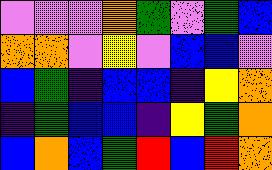[["violet", "violet", "violet", "orange", "green", "violet", "green", "blue"], ["orange", "orange", "violet", "yellow", "violet", "blue", "blue", "violet"], ["blue", "green", "indigo", "blue", "blue", "indigo", "yellow", "orange"], ["indigo", "green", "blue", "blue", "indigo", "yellow", "green", "orange"], ["blue", "orange", "blue", "green", "red", "blue", "red", "orange"]]